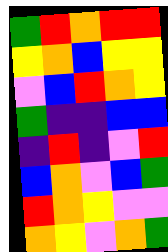[["green", "red", "orange", "red", "red"], ["yellow", "orange", "blue", "yellow", "yellow"], ["violet", "blue", "red", "orange", "yellow"], ["green", "indigo", "indigo", "blue", "blue"], ["indigo", "red", "indigo", "violet", "red"], ["blue", "orange", "violet", "blue", "green"], ["red", "orange", "yellow", "violet", "violet"], ["orange", "yellow", "violet", "orange", "green"]]